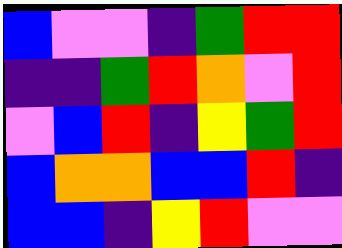[["blue", "violet", "violet", "indigo", "green", "red", "red"], ["indigo", "indigo", "green", "red", "orange", "violet", "red"], ["violet", "blue", "red", "indigo", "yellow", "green", "red"], ["blue", "orange", "orange", "blue", "blue", "red", "indigo"], ["blue", "blue", "indigo", "yellow", "red", "violet", "violet"]]